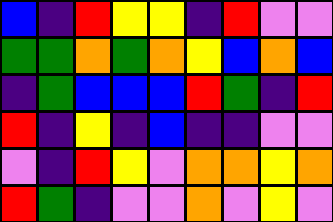[["blue", "indigo", "red", "yellow", "yellow", "indigo", "red", "violet", "violet"], ["green", "green", "orange", "green", "orange", "yellow", "blue", "orange", "blue"], ["indigo", "green", "blue", "blue", "blue", "red", "green", "indigo", "red"], ["red", "indigo", "yellow", "indigo", "blue", "indigo", "indigo", "violet", "violet"], ["violet", "indigo", "red", "yellow", "violet", "orange", "orange", "yellow", "orange"], ["red", "green", "indigo", "violet", "violet", "orange", "violet", "yellow", "violet"]]